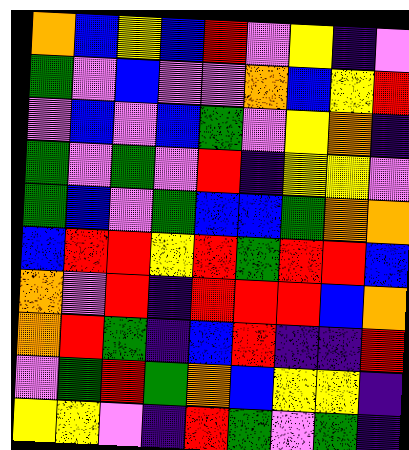[["orange", "blue", "yellow", "blue", "red", "violet", "yellow", "indigo", "violet"], ["green", "violet", "blue", "violet", "violet", "orange", "blue", "yellow", "red"], ["violet", "blue", "violet", "blue", "green", "violet", "yellow", "orange", "indigo"], ["green", "violet", "green", "violet", "red", "indigo", "yellow", "yellow", "violet"], ["green", "blue", "violet", "green", "blue", "blue", "green", "orange", "orange"], ["blue", "red", "red", "yellow", "red", "green", "red", "red", "blue"], ["orange", "violet", "red", "indigo", "red", "red", "red", "blue", "orange"], ["orange", "red", "green", "indigo", "blue", "red", "indigo", "indigo", "red"], ["violet", "green", "red", "green", "orange", "blue", "yellow", "yellow", "indigo"], ["yellow", "yellow", "violet", "indigo", "red", "green", "violet", "green", "indigo"]]